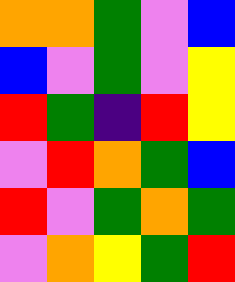[["orange", "orange", "green", "violet", "blue"], ["blue", "violet", "green", "violet", "yellow"], ["red", "green", "indigo", "red", "yellow"], ["violet", "red", "orange", "green", "blue"], ["red", "violet", "green", "orange", "green"], ["violet", "orange", "yellow", "green", "red"]]